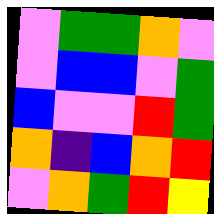[["violet", "green", "green", "orange", "violet"], ["violet", "blue", "blue", "violet", "green"], ["blue", "violet", "violet", "red", "green"], ["orange", "indigo", "blue", "orange", "red"], ["violet", "orange", "green", "red", "yellow"]]